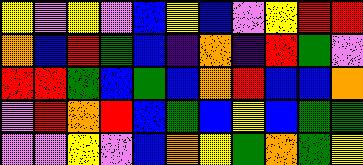[["yellow", "violet", "yellow", "violet", "blue", "yellow", "blue", "violet", "yellow", "red", "red"], ["orange", "blue", "red", "green", "blue", "indigo", "orange", "indigo", "red", "green", "violet"], ["red", "red", "green", "blue", "green", "blue", "orange", "red", "blue", "blue", "orange"], ["violet", "red", "orange", "red", "blue", "green", "blue", "yellow", "blue", "green", "green"], ["violet", "violet", "yellow", "violet", "blue", "orange", "yellow", "green", "orange", "green", "yellow"]]